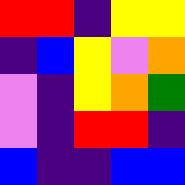[["red", "red", "indigo", "yellow", "yellow"], ["indigo", "blue", "yellow", "violet", "orange"], ["violet", "indigo", "yellow", "orange", "green"], ["violet", "indigo", "red", "red", "indigo"], ["blue", "indigo", "indigo", "blue", "blue"]]